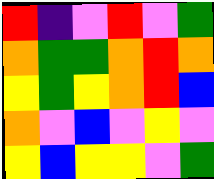[["red", "indigo", "violet", "red", "violet", "green"], ["orange", "green", "green", "orange", "red", "orange"], ["yellow", "green", "yellow", "orange", "red", "blue"], ["orange", "violet", "blue", "violet", "yellow", "violet"], ["yellow", "blue", "yellow", "yellow", "violet", "green"]]